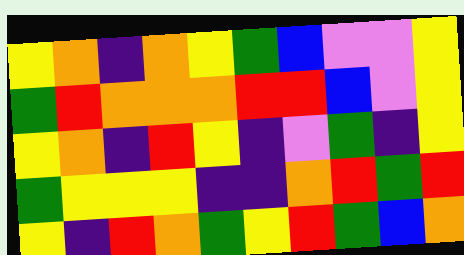[["yellow", "orange", "indigo", "orange", "yellow", "green", "blue", "violet", "violet", "yellow"], ["green", "red", "orange", "orange", "orange", "red", "red", "blue", "violet", "yellow"], ["yellow", "orange", "indigo", "red", "yellow", "indigo", "violet", "green", "indigo", "yellow"], ["green", "yellow", "yellow", "yellow", "indigo", "indigo", "orange", "red", "green", "red"], ["yellow", "indigo", "red", "orange", "green", "yellow", "red", "green", "blue", "orange"]]